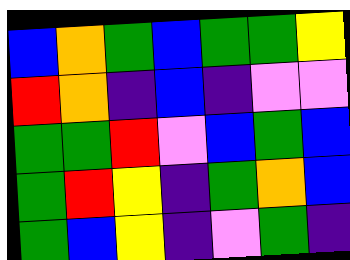[["blue", "orange", "green", "blue", "green", "green", "yellow"], ["red", "orange", "indigo", "blue", "indigo", "violet", "violet"], ["green", "green", "red", "violet", "blue", "green", "blue"], ["green", "red", "yellow", "indigo", "green", "orange", "blue"], ["green", "blue", "yellow", "indigo", "violet", "green", "indigo"]]